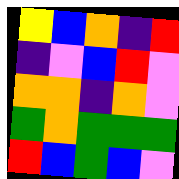[["yellow", "blue", "orange", "indigo", "red"], ["indigo", "violet", "blue", "red", "violet"], ["orange", "orange", "indigo", "orange", "violet"], ["green", "orange", "green", "green", "green"], ["red", "blue", "green", "blue", "violet"]]